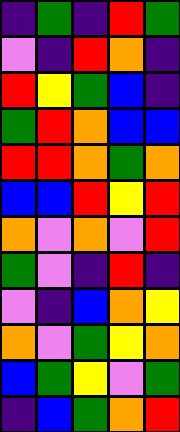[["indigo", "green", "indigo", "red", "green"], ["violet", "indigo", "red", "orange", "indigo"], ["red", "yellow", "green", "blue", "indigo"], ["green", "red", "orange", "blue", "blue"], ["red", "red", "orange", "green", "orange"], ["blue", "blue", "red", "yellow", "red"], ["orange", "violet", "orange", "violet", "red"], ["green", "violet", "indigo", "red", "indigo"], ["violet", "indigo", "blue", "orange", "yellow"], ["orange", "violet", "green", "yellow", "orange"], ["blue", "green", "yellow", "violet", "green"], ["indigo", "blue", "green", "orange", "red"]]